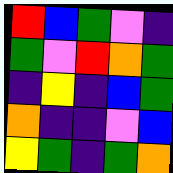[["red", "blue", "green", "violet", "indigo"], ["green", "violet", "red", "orange", "green"], ["indigo", "yellow", "indigo", "blue", "green"], ["orange", "indigo", "indigo", "violet", "blue"], ["yellow", "green", "indigo", "green", "orange"]]